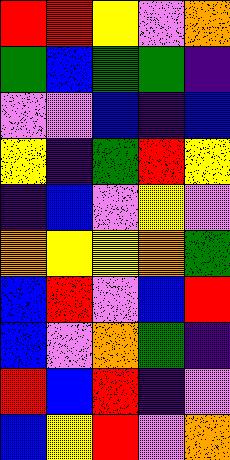[["red", "red", "yellow", "violet", "orange"], ["green", "blue", "green", "green", "indigo"], ["violet", "violet", "blue", "indigo", "blue"], ["yellow", "indigo", "green", "red", "yellow"], ["indigo", "blue", "violet", "yellow", "violet"], ["orange", "yellow", "yellow", "orange", "green"], ["blue", "red", "violet", "blue", "red"], ["blue", "violet", "orange", "green", "indigo"], ["red", "blue", "red", "indigo", "violet"], ["blue", "yellow", "red", "violet", "orange"]]